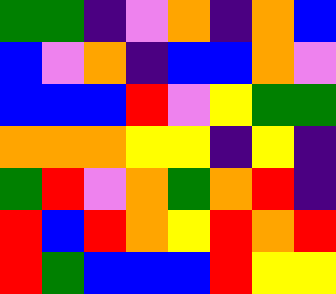[["green", "green", "indigo", "violet", "orange", "indigo", "orange", "blue"], ["blue", "violet", "orange", "indigo", "blue", "blue", "orange", "violet"], ["blue", "blue", "blue", "red", "violet", "yellow", "green", "green"], ["orange", "orange", "orange", "yellow", "yellow", "indigo", "yellow", "indigo"], ["green", "red", "violet", "orange", "green", "orange", "red", "indigo"], ["red", "blue", "red", "orange", "yellow", "red", "orange", "red"], ["red", "green", "blue", "blue", "blue", "red", "yellow", "yellow"]]